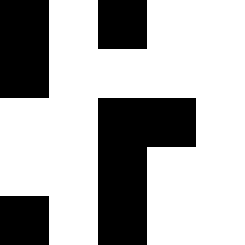[["black", "white", "black", "white", "white"], ["black", "white", "white", "white", "white"], ["white", "white", "black", "black", "white"], ["white", "white", "black", "white", "white"], ["black", "white", "black", "white", "white"]]